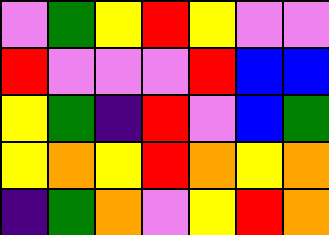[["violet", "green", "yellow", "red", "yellow", "violet", "violet"], ["red", "violet", "violet", "violet", "red", "blue", "blue"], ["yellow", "green", "indigo", "red", "violet", "blue", "green"], ["yellow", "orange", "yellow", "red", "orange", "yellow", "orange"], ["indigo", "green", "orange", "violet", "yellow", "red", "orange"]]